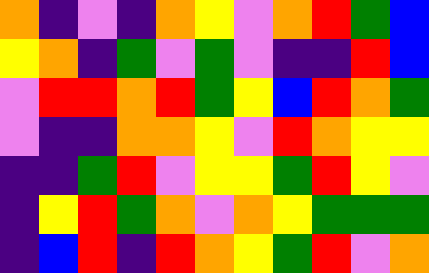[["orange", "indigo", "violet", "indigo", "orange", "yellow", "violet", "orange", "red", "green", "blue"], ["yellow", "orange", "indigo", "green", "violet", "green", "violet", "indigo", "indigo", "red", "blue"], ["violet", "red", "red", "orange", "red", "green", "yellow", "blue", "red", "orange", "green"], ["violet", "indigo", "indigo", "orange", "orange", "yellow", "violet", "red", "orange", "yellow", "yellow"], ["indigo", "indigo", "green", "red", "violet", "yellow", "yellow", "green", "red", "yellow", "violet"], ["indigo", "yellow", "red", "green", "orange", "violet", "orange", "yellow", "green", "green", "green"], ["indigo", "blue", "red", "indigo", "red", "orange", "yellow", "green", "red", "violet", "orange"]]